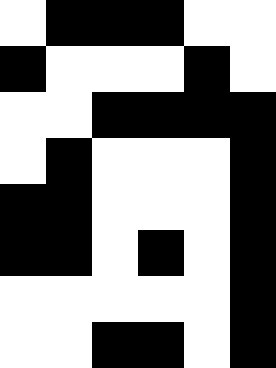[["white", "black", "black", "black", "white", "white"], ["black", "white", "white", "white", "black", "white"], ["white", "white", "black", "black", "black", "black"], ["white", "black", "white", "white", "white", "black"], ["black", "black", "white", "white", "white", "black"], ["black", "black", "white", "black", "white", "black"], ["white", "white", "white", "white", "white", "black"], ["white", "white", "black", "black", "white", "black"]]